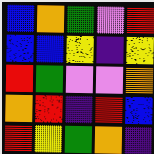[["blue", "orange", "green", "violet", "red"], ["blue", "blue", "yellow", "indigo", "yellow"], ["red", "green", "violet", "violet", "orange"], ["orange", "red", "indigo", "red", "blue"], ["red", "yellow", "green", "orange", "indigo"]]